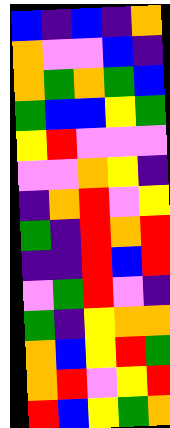[["blue", "indigo", "blue", "indigo", "orange"], ["orange", "violet", "violet", "blue", "indigo"], ["orange", "green", "orange", "green", "blue"], ["green", "blue", "blue", "yellow", "green"], ["yellow", "red", "violet", "violet", "violet"], ["violet", "violet", "orange", "yellow", "indigo"], ["indigo", "orange", "red", "violet", "yellow"], ["green", "indigo", "red", "orange", "red"], ["indigo", "indigo", "red", "blue", "red"], ["violet", "green", "red", "violet", "indigo"], ["green", "indigo", "yellow", "orange", "orange"], ["orange", "blue", "yellow", "red", "green"], ["orange", "red", "violet", "yellow", "red"], ["red", "blue", "yellow", "green", "orange"]]